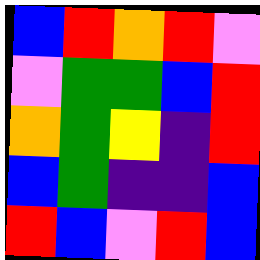[["blue", "red", "orange", "red", "violet"], ["violet", "green", "green", "blue", "red"], ["orange", "green", "yellow", "indigo", "red"], ["blue", "green", "indigo", "indigo", "blue"], ["red", "blue", "violet", "red", "blue"]]